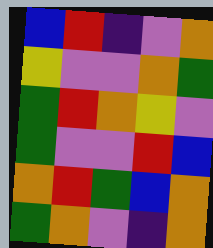[["blue", "red", "indigo", "violet", "orange"], ["yellow", "violet", "violet", "orange", "green"], ["green", "red", "orange", "yellow", "violet"], ["green", "violet", "violet", "red", "blue"], ["orange", "red", "green", "blue", "orange"], ["green", "orange", "violet", "indigo", "orange"]]